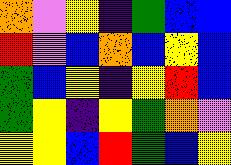[["orange", "violet", "yellow", "indigo", "green", "blue", "blue"], ["red", "violet", "blue", "orange", "blue", "yellow", "blue"], ["green", "blue", "yellow", "indigo", "yellow", "red", "blue"], ["green", "yellow", "indigo", "yellow", "green", "orange", "violet"], ["yellow", "yellow", "blue", "red", "green", "blue", "yellow"]]